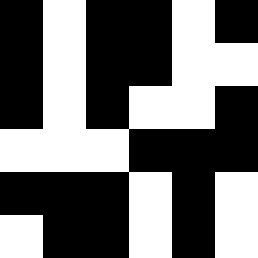[["black", "white", "black", "black", "white", "black"], ["black", "white", "black", "black", "white", "white"], ["black", "white", "black", "white", "white", "black"], ["white", "white", "white", "black", "black", "black"], ["black", "black", "black", "white", "black", "white"], ["white", "black", "black", "white", "black", "white"]]